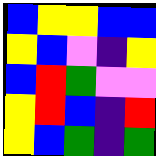[["blue", "yellow", "yellow", "blue", "blue"], ["yellow", "blue", "violet", "indigo", "yellow"], ["blue", "red", "green", "violet", "violet"], ["yellow", "red", "blue", "indigo", "red"], ["yellow", "blue", "green", "indigo", "green"]]